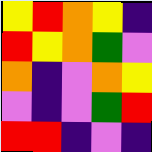[["yellow", "red", "orange", "yellow", "indigo"], ["red", "yellow", "orange", "green", "violet"], ["orange", "indigo", "violet", "orange", "yellow"], ["violet", "indigo", "violet", "green", "red"], ["red", "red", "indigo", "violet", "indigo"]]